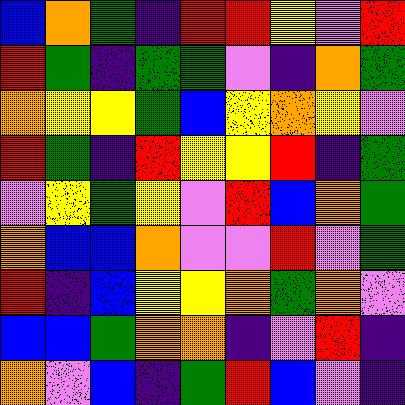[["blue", "orange", "green", "indigo", "red", "red", "yellow", "violet", "red"], ["red", "green", "indigo", "green", "green", "violet", "indigo", "orange", "green"], ["orange", "yellow", "yellow", "green", "blue", "yellow", "orange", "yellow", "violet"], ["red", "green", "indigo", "red", "yellow", "yellow", "red", "indigo", "green"], ["violet", "yellow", "green", "yellow", "violet", "red", "blue", "orange", "green"], ["orange", "blue", "blue", "orange", "violet", "violet", "red", "violet", "green"], ["red", "indigo", "blue", "yellow", "yellow", "orange", "green", "orange", "violet"], ["blue", "blue", "green", "orange", "orange", "indigo", "violet", "red", "indigo"], ["orange", "violet", "blue", "indigo", "green", "red", "blue", "violet", "indigo"]]